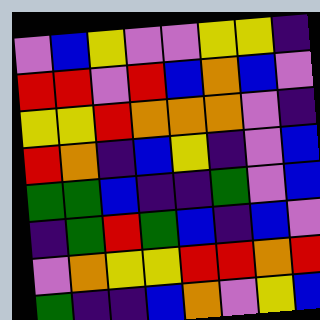[["violet", "blue", "yellow", "violet", "violet", "yellow", "yellow", "indigo"], ["red", "red", "violet", "red", "blue", "orange", "blue", "violet"], ["yellow", "yellow", "red", "orange", "orange", "orange", "violet", "indigo"], ["red", "orange", "indigo", "blue", "yellow", "indigo", "violet", "blue"], ["green", "green", "blue", "indigo", "indigo", "green", "violet", "blue"], ["indigo", "green", "red", "green", "blue", "indigo", "blue", "violet"], ["violet", "orange", "yellow", "yellow", "red", "red", "orange", "red"], ["green", "indigo", "indigo", "blue", "orange", "violet", "yellow", "blue"]]